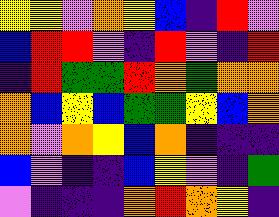[["yellow", "yellow", "violet", "orange", "yellow", "blue", "indigo", "red", "violet"], ["blue", "red", "red", "violet", "indigo", "red", "violet", "indigo", "red"], ["indigo", "red", "green", "green", "red", "orange", "green", "orange", "orange"], ["orange", "blue", "yellow", "blue", "green", "green", "yellow", "blue", "orange"], ["orange", "violet", "orange", "yellow", "blue", "orange", "indigo", "indigo", "indigo"], ["blue", "violet", "indigo", "indigo", "blue", "yellow", "violet", "indigo", "green"], ["violet", "indigo", "indigo", "indigo", "orange", "red", "orange", "yellow", "indigo"]]